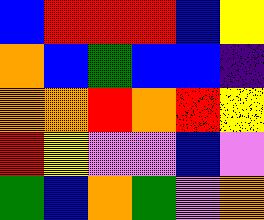[["blue", "red", "red", "red", "blue", "yellow"], ["orange", "blue", "green", "blue", "blue", "indigo"], ["orange", "orange", "red", "orange", "red", "yellow"], ["red", "yellow", "violet", "violet", "blue", "violet"], ["green", "blue", "orange", "green", "violet", "orange"]]